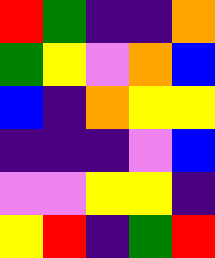[["red", "green", "indigo", "indigo", "orange"], ["green", "yellow", "violet", "orange", "blue"], ["blue", "indigo", "orange", "yellow", "yellow"], ["indigo", "indigo", "indigo", "violet", "blue"], ["violet", "violet", "yellow", "yellow", "indigo"], ["yellow", "red", "indigo", "green", "red"]]